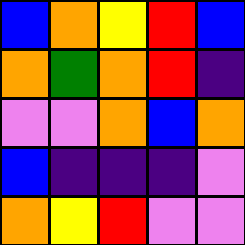[["blue", "orange", "yellow", "red", "blue"], ["orange", "green", "orange", "red", "indigo"], ["violet", "violet", "orange", "blue", "orange"], ["blue", "indigo", "indigo", "indigo", "violet"], ["orange", "yellow", "red", "violet", "violet"]]